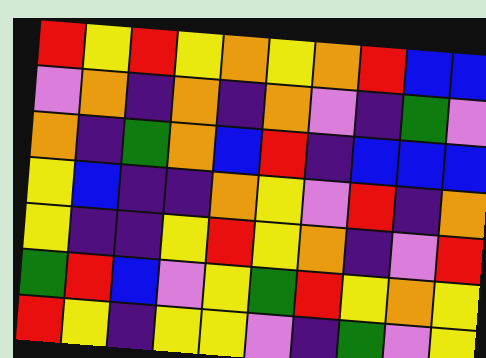[["red", "yellow", "red", "yellow", "orange", "yellow", "orange", "red", "blue", "blue"], ["violet", "orange", "indigo", "orange", "indigo", "orange", "violet", "indigo", "green", "violet"], ["orange", "indigo", "green", "orange", "blue", "red", "indigo", "blue", "blue", "blue"], ["yellow", "blue", "indigo", "indigo", "orange", "yellow", "violet", "red", "indigo", "orange"], ["yellow", "indigo", "indigo", "yellow", "red", "yellow", "orange", "indigo", "violet", "red"], ["green", "red", "blue", "violet", "yellow", "green", "red", "yellow", "orange", "yellow"], ["red", "yellow", "indigo", "yellow", "yellow", "violet", "indigo", "green", "violet", "yellow"]]